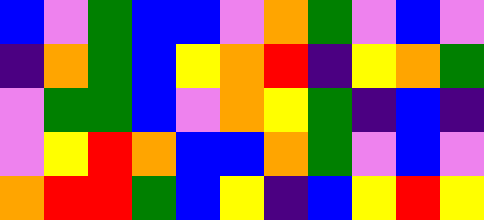[["blue", "violet", "green", "blue", "blue", "violet", "orange", "green", "violet", "blue", "violet"], ["indigo", "orange", "green", "blue", "yellow", "orange", "red", "indigo", "yellow", "orange", "green"], ["violet", "green", "green", "blue", "violet", "orange", "yellow", "green", "indigo", "blue", "indigo"], ["violet", "yellow", "red", "orange", "blue", "blue", "orange", "green", "violet", "blue", "violet"], ["orange", "red", "red", "green", "blue", "yellow", "indigo", "blue", "yellow", "red", "yellow"]]